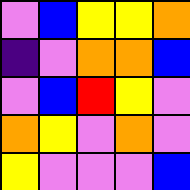[["violet", "blue", "yellow", "yellow", "orange"], ["indigo", "violet", "orange", "orange", "blue"], ["violet", "blue", "red", "yellow", "violet"], ["orange", "yellow", "violet", "orange", "violet"], ["yellow", "violet", "violet", "violet", "blue"]]